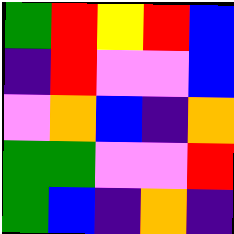[["green", "red", "yellow", "red", "blue"], ["indigo", "red", "violet", "violet", "blue"], ["violet", "orange", "blue", "indigo", "orange"], ["green", "green", "violet", "violet", "red"], ["green", "blue", "indigo", "orange", "indigo"]]